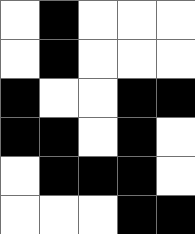[["white", "black", "white", "white", "white"], ["white", "black", "white", "white", "white"], ["black", "white", "white", "black", "black"], ["black", "black", "white", "black", "white"], ["white", "black", "black", "black", "white"], ["white", "white", "white", "black", "black"]]